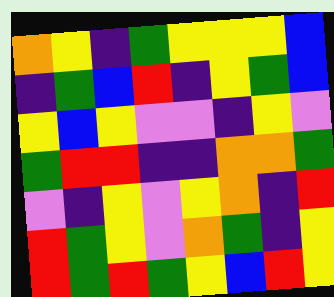[["orange", "yellow", "indigo", "green", "yellow", "yellow", "yellow", "blue"], ["indigo", "green", "blue", "red", "indigo", "yellow", "green", "blue"], ["yellow", "blue", "yellow", "violet", "violet", "indigo", "yellow", "violet"], ["green", "red", "red", "indigo", "indigo", "orange", "orange", "green"], ["violet", "indigo", "yellow", "violet", "yellow", "orange", "indigo", "red"], ["red", "green", "yellow", "violet", "orange", "green", "indigo", "yellow"], ["red", "green", "red", "green", "yellow", "blue", "red", "yellow"]]